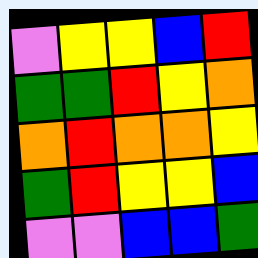[["violet", "yellow", "yellow", "blue", "red"], ["green", "green", "red", "yellow", "orange"], ["orange", "red", "orange", "orange", "yellow"], ["green", "red", "yellow", "yellow", "blue"], ["violet", "violet", "blue", "blue", "green"]]